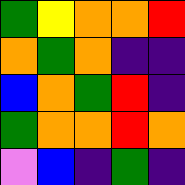[["green", "yellow", "orange", "orange", "red"], ["orange", "green", "orange", "indigo", "indigo"], ["blue", "orange", "green", "red", "indigo"], ["green", "orange", "orange", "red", "orange"], ["violet", "blue", "indigo", "green", "indigo"]]